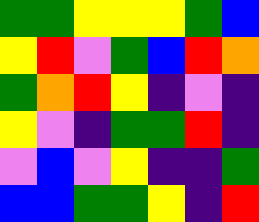[["green", "green", "yellow", "yellow", "yellow", "green", "blue"], ["yellow", "red", "violet", "green", "blue", "red", "orange"], ["green", "orange", "red", "yellow", "indigo", "violet", "indigo"], ["yellow", "violet", "indigo", "green", "green", "red", "indigo"], ["violet", "blue", "violet", "yellow", "indigo", "indigo", "green"], ["blue", "blue", "green", "green", "yellow", "indigo", "red"]]